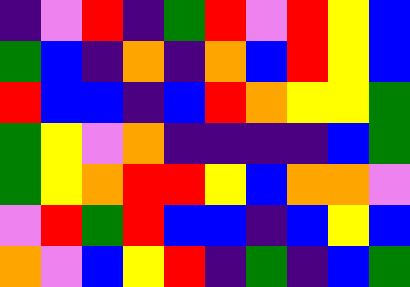[["indigo", "violet", "red", "indigo", "green", "red", "violet", "red", "yellow", "blue"], ["green", "blue", "indigo", "orange", "indigo", "orange", "blue", "red", "yellow", "blue"], ["red", "blue", "blue", "indigo", "blue", "red", "orange", "yellow", "yellow", "green"], ["green", "yellow", "violet", "orange", "indigo", "indigo", "indigo", "indigo", "blue", "green"], ["green", "yellow", "orange", "red", "red", "yellow", "blue", "orange", "orange", "violet"], ["violet", "red", "green", "red", "blue", "blue", "indigo", "blue", "yellow", "blue"], ["orange", "violet", "blue", "yellow", "red", "indigo", "green", "indigo", "blue", "green"]]